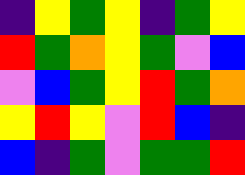[["indigo", "yellow", "green", "yellow", "indigo", "green", "yellow"], ["red", "green", "orange", "yellow", "green", "violet", "blue"], ["violet", "blue", "green", "yellow", "red", "green", "orange"], ["yellow", "red", "yellow", "violet", "red", "blue", "indigo"], ["blue", "indigo", "green", "violet", "green", "green", "red"]]